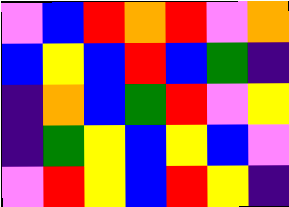[["violet", "blue", "red", "orange", "red", "violet", "orange"], ["blue", "yellow", "blue", "red", "blue", "green", "indigo"], ["indigo", "orange", "blue", "green", "red", "violet", "yellow"], ["indigo", "green", "yellow", "blue", "yellow", "blue", "violet"], ["violet", "red", "yellow", "blue", "red", "yellow", "indigo"]]